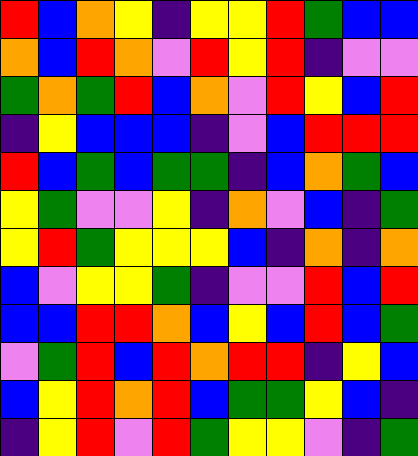[["red", "blue", "orange", "yellow", "indigo", "yellow", "yellow", "red", "green", "blue", "blue"], ["orange", "blue", "red", "orange", "violet", "red", "yellow", "red", "indigo", "violet", "violet"], ["green", "orange", "green", "red", "blue", "orange", "violet", "red", "yellow", "blue", "red"], ["indigo", "yellow", "blue", "blue", "blue", "indigo", "violet", "blue", "red", "red", "red"], ["red", "blue", "green", "blue", "green", "green", "indigo", "blue", "orange", "green", "blue"], ["yellow", "green", "violet", "violet", "yellow", "indigo", "orange", "violet", "blue", "indigo", "green"], ["yellow", "red", "green", "yellow", "yellow", "yellow", "blue", "indigo", "orange", "indigo", "orange"], ["blue", "violet", "yellow", "yellow", "green", "indigo", "violet", "violet", "red", "blue", "red"], ["blue", "blue", "red", "red", "orange", "blue", "yellow", "blue", "red", "blue", "green"], ["violet", "green", "red", "blue", "red", "orange", "red", "red", "indigo", "yellow", "blue"], ["blue", "yellow", "red", "orange", "red", "blue", "green", "green", "yellow", "blue", "indigo"], ["indigo", "yellow", "red", "violet", "red", "green", "yellow", "yellow", "violet", "indigo", "green"]]